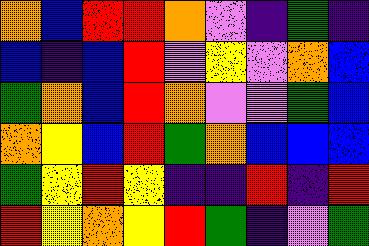[["orange", "blue", "red", "red", "orange", "violet", "indigo", "green", "indigo"], ["blue", "indigo", "blue", "red", "violet", "yellow", "violet", "orange", "blue"], ["green", "orange", "blue", "red", "orange", "violet", "violet", "green", "blue"], ["orange", "yellow", "blue", "red", "green", "orange", "blue", "blue", "blue"], ["green", "yellow", "red", "yellow", "indigo", "indigo", "red", "indigo", "red"], ["red", "yellow", "orange", "yellow", "red", "green", "indigo", "violet", "green"]]